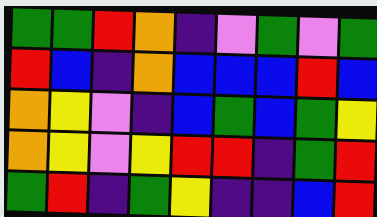[["green", "green", "red", "orange", "indigo", "violet", "green", "violet", "green"], ["red", "blue", "indigo", "orange", "blue", "blue", "blue", "red", "blue"], ["orange", "yellow", "violet", "indigo", "blue", "green", "blue", "green", "yellow"], ["orange", "yellow", "violet", "yellow", "red", "red", "indigo", "green", "red"], ["green", "red", "indigo", "green", "yellow", "indigo", "indigo", "blue", "red"]]